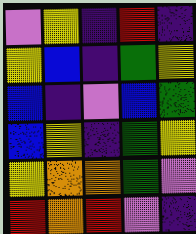[["violet", "yellow", "indigo", "red", "indigo"], ["yellow", "blue", "indigo", "green", "yellow"], ["blue", "indigo", "violet", "blue", "green"], ["blue", "yellow", "indigo", "green", "yellow"], ["yellow", "orange", "orange", "green", "violet"], ["red", "orange", "red", "violet", "indigo"]]